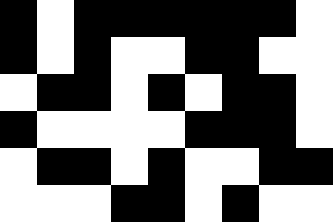[["black", "white", "black", "black", "black", "black", "black", "black", "white"], ["black", "white", "black", "white", "white", "black", "black", "white", "white"], ["white", "black", "black", "white", "black", "white", "black", "black", "white"], ["black", "white", "white", "white", "white", "black", "black", "black", "white"], ["white", "black", "black", "white", "black", "white", "white", "black", "black"], ["white", "white", "white", "black", "black", "white", "black", "white", "white"]]